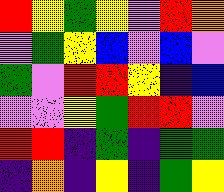[["red", "yellow", "green", "yellow", "violet", "red", "orange"], ["violet", "green", "yellow", "blue", "violet", "blue", "violet"], ["green", "violet", "red", "red", "yellow", "indigo", "blue"], ["violet", "violet", "yellow", "green", "red", "red", "violet"], ["red", "red", "indigo", "green", "indigo", "green", "green"], ["indigo", "orange", "indigo", "yellow", "indigo", "green", "yellow"]]